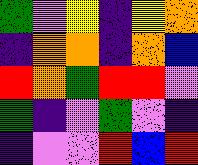[["green", "violet", "yellow", "indigo", "yellow", "orange"], ["indigo", "orange", "orange", "indigo", "orange", "blue"], ["red", "orange", "green", "red", "red", "violet"], ["green", "indigo", "violet", "green", "violet", "indigo"], ["indigo", "violet", "violet", "red", "blue", "red"]]